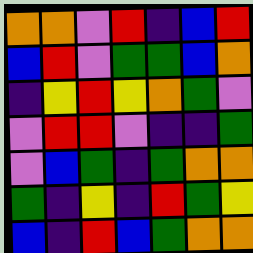[["orange", "orange", "violet", "red", "indigo", "blue", "red"], ["blue", "red", "violet", "green", "green", "blue", "orange"], ["indigo", "yellow", "red", "yellow", "orange", "green", "violet"], ["violet", "red", "red", "violet", "indigo", "indigo", "green"], ["violet", "blue", "green", "indigo", "green", "orange", "orange"], ["green", "indigo", "yellow", "indigo", "red", "green", "yellow"], ["blue", "indigo", "red", "blue", "green", "orange", "orange"]]